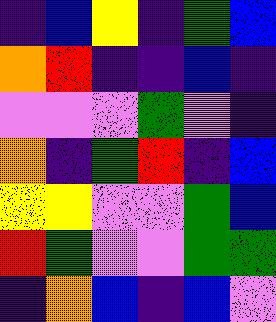[["indigo", "blue", "yellow", "indigo", "green", "blue"], ["orange", "red", "indigo", "indigo", "blue", "indigo"], ["violet", "violet", "violet", "green", "violet", "indigo"], ["orange", "indigo", "green", "red", "indigo", "blue"], ["yellow", "yellow", "violet", "violet", "green", "blue"], ["red", "green", "violet", "violet", "green", "green"], ["indigo", "orange", "blue", "indigo", "blue", "violet"]]